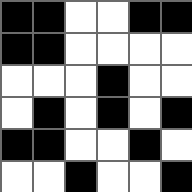[["black", "black", "white", "white", "black", "black"], ["black", "black", "white", "white", "white", "white"], ["white", "white", "white", "black", "white", "white"], ["white", "black", "white", "black", "white", "black"], ["black", "black", "white", "white", "black", "white"], ["white", "white", "black", "white", "white", "black"]]